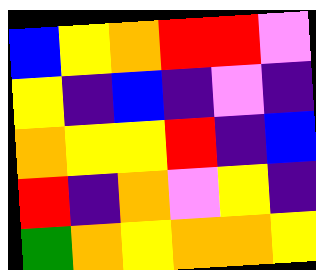[["blue", "yellow", "orange", "red", "red", "violet"], ["yellow", "indigo", "blue", "indigo", "violet", "indigo"], ["orange", "yellow", "yellow", "red", "indigo", "blue"], ["red", "indigo", "orange", "violet", "yellow", "indigo"], ["green", "orange", "yellow", "orange", "orange", "yellow"]]